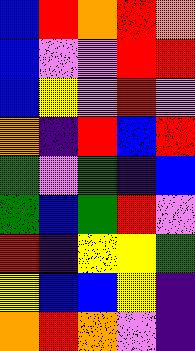[["blue", "red", "orange", "red", "orange"], ["blue", "violet", "violet", "red", "red"], ["blue", "yellow", "violet", "red", "violet"], ["orange", "indigo", "red", "blue", "red"], ["green", "violet", "green", "indigo", "blue"], ["green", "blue", "green", "red", "violet"], ["red", "indigo", "yellow", "yellow", "green"], ["yellow", "blue", "blue", "yellow", "indigo"], ["orange", "red", "orange", "violet", "indigo"]]